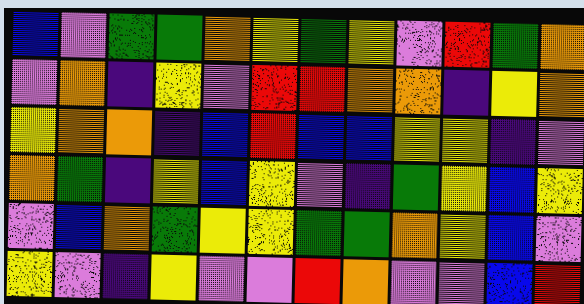[["blue", "violet", "green", "green", "orange", "yellow", "green", "yellow", "violet", "red", "green", "orange"], ["violet", "orange", "indigo", "yellow", "violet", "red", "red", "orange", "orange", "indigo", "yellow", "orange"], ["yellow", "orange", "orange", "indigo", "blue", "red", "blue", "blue", "yellow", "yellow", "indigo", "violet"], ["orange", "green", "indigo", "yellow", "blue", "yellow", "violet", "indigo", "green", "yellow", "blue", "yellow"], ["violet", "blue", "orange", "green", "yellow", "yellow", "green", "green", "orange", "yellow", "blue", "violet"], ["yellow", "violet", "indigo", "yellow", "violet", "violet", "red", "orange", "violet", "violet", "blue", "red"]]